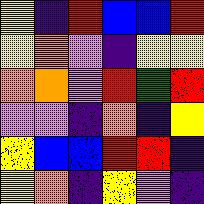[["yellow", "indigo", "red", "blue", "blue", "red"], ["yellow", "orange", "violet", "indigo", "yellow", "yellow"], ["orange", "orange", "violet", "red", "green", "red"], ["violet", "violet", "indigo", "orange", "indigo", "yellow"], ["yellow", "blue", "blue", "red", "red", "indigo"], ["yellow", "orange", "indigo", "yellow", "violet", "indigo"]]